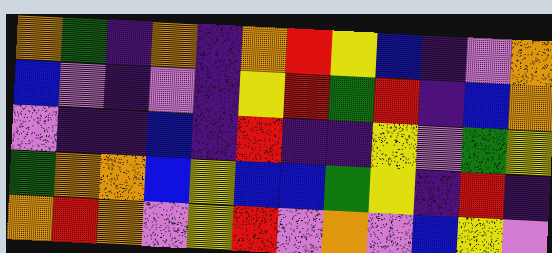[["orange", "green", "indigo", "orange", "indigo", "orange", "red", "yellow", "blue", "indigo", "violet", "orange"], ["blue", "violet", "indigo", "violet", "indigo", "yellow", "red", "green", "red", "indigo", "blue", "orange"], ["violet", "indigo", "indigo", "blue", "indigo", "red", "indigo", "indigo", "yellow", "violet", "green", "yellow"], ["green", "orange", "orange", "blue", "yellow", "blue", "blue", "green", "yellow", "indigo", "red", "indigo"], ["orange", "red", "orange", "violet", "yellow", "red", "violet", "orange", "violet", "blue", "yellow", "violet"]]